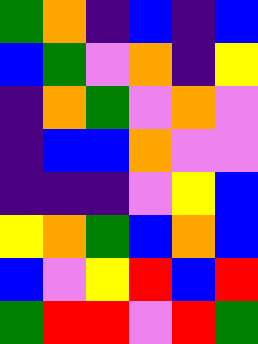[["green", "orange", "indigo", "blue", "indigo", "blue"], ["blue", "green", "violet", "orange", "indigo", "yellow"], ["indigo", "orange", "green", "violet", "orange", "violet"], ["indigo", "blue", "blue", "orange", "violet", "violet"], ["indigo", "indigo", "indigo", "violet", "yellow", "blue"], ["yellow", "orange", "green", "blue", "orange", "blue"], ["blue", "violet", "yellow", "red", "blue", "red"], ["green", "red", "red", "violet", "red", "green"]]